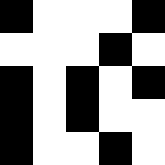[["black", "white", "white", "white", "black"], ["white", "white", "white", "black", "white"], ["black", "white", "black", "white", "black"], ["black", "white", "black", "white", "white"], ["black", "white", "white", "black", "white"]]